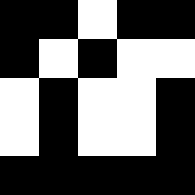[["black", "black", "white", "black", "black"], ["black", "white", "black", "white", "white"], ["white", "black", "white", "white", "black"], ["white", "black", "white", "white", "black"], ["black", "black", "black", "black", "black"]]